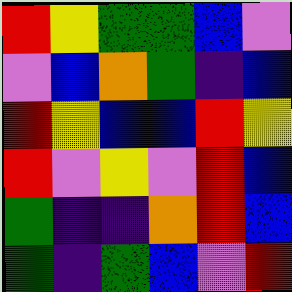[["red", "yellow", "green", "green", "blue", "violet"], ["violet", "blue", "orange", "green", "indigo", "blue"], ["red", "yellow", "blue", "blue", "red", "yellow"], ["red", "violet", "yellow", "violet", "red", "blue"], ["green", "indigo", "indigo", "orange", "red", "blue"], ["green", "indigo", "green", "blue", "violet", "red"]]